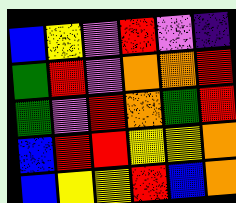[["blue", "yellow", "violet", "red", "violet", "indigo"], ["green", "red", "violet", "orange", "orange", "red"], ["green", "violet", "red", "orange", "green", "red"], ["blue", "red", "red", "yellow", "yellow", "orange"], ["blue", "yellow", "yellow", "red", "blue", "orange"]]